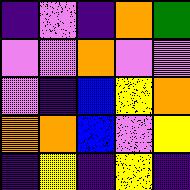[["indigo", "violet", "indigo", "orange", "green"], ["violet", "violet", "orange", "violet", "violet"], ["violet", "indigo", "blue", "yellow", "orange"], ["orange", "orange", "blue", "violet", "yellow"], ["indigo", "yellow", "indigo", "yellow", "indigo"]]